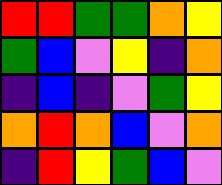[["red", "red", "green", "green", "orange", "yellow"], ["green", "blue", "violet", "yellow", "indigo", "orange"], ["indigo", "blue", "indigo", "violet", "green", "yellow"], ["orange", "red", "orange", "blue", "violet", "orange"], ["indigo", "red", "yellow", "green", "blue", "violet"]]